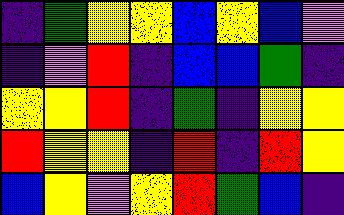[["indigo", "green", "yellow", "yellow", "blue", "yellow", "blue", "violet"], ["indigo", "violet", "red", "indigo", "blue", "blue", "green", "indigo"], ["yellow", "yellow", "red", "indigo", "green", "indigo", "yellow", "yellow"], ["red", "yellow", "yellow", "indigo", "red", "indigo", "red", "yellow"], ["blue", "yellow", "violet", "yellow", "red", "green", "blue", "indigo"]]